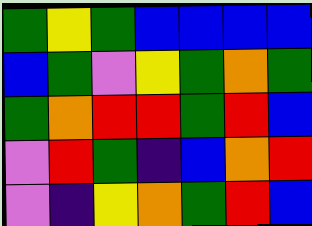[["green", "yellow", "green", "blue", "blue", "blue", "blue"], ["blue", "green", "violet", "yellow", "green", "orange", "green"], ["green", "orange", "red", "red", "green", "red", "blue"], ["violet", "red", "green", "indigo", "blue", "orange", "red"], ["violet", "indigo", "yellow", "orange", "green", "red", "blue"]]